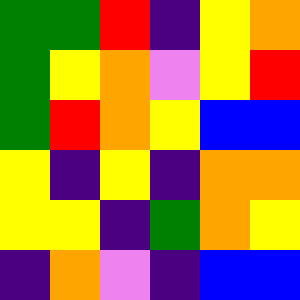[["green", "green", "red", "indigo", "yellow", "orange"], ["green", "yellow", "orange", "violet", "yellow", "red"], ["green", "red", "orange", "yellow", "blue", "blue"], ["yellow", "indigo", "yellow", "indigo", "orange", "orange"], ["yellow", "yellow", "indigo", "green", "orange", "yellow"], ["indigo", "orange", "violet", "indigo", "blue", "blue"]]